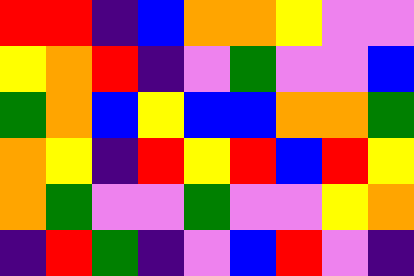[["red", "red", "indigo", "blue", "orange", "orange", "yellow", "violet", "violet"], ["yellow", "orange", "red", "indigo", "violet", "green", "violet", "violet", "blue"], ["green", "orange", "blue", "yellow", "blue", "blue", "orange", "orange", "green"], ["orange", "yellow", "indigo", "red", "yellow", "red", "blue", "red", "yellow"], ["orange", "green", "violet", "violet", "green", "violet", "violet", "yellow", "orange"], ["indigo", "red", "green", "indigo", "violet", "blue", "red", "violet", "indigo"]]